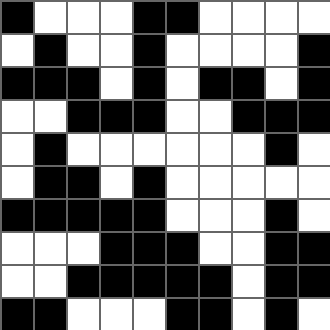[["black", "white", "white", "white", "black", "black", "white", "white", "white", "white"], ["white", "black", "white", "white", "black", "white", "white", "white", "white", "black"], ["black", "black", "black", "white", "black", "white", "black", "black", "white", "black"], ["white", "white", "black", "black", "black", "white", "white", "black", "black", "black"], ["white", "black", "white", "white", "white", "white", "white", "white", "black", "white"], ["white", "black", "black", "white", "black", "white", "white", "white", "white", "white"], ["black", "black", "black", "black", "black", "white", "white", "white", "black", "white"], ["white", "white", "white", "black", "black", "black", "white", "white", "black", "black"], ["white", "white", "black", "black", "black", "black", "black", "white", "black", "black"], ["black", "black", "white", "white", "white", "black", "black", "white", "black", "white"]]